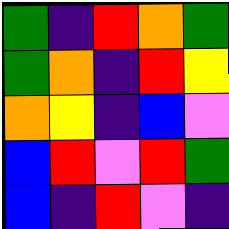[["green", "indigo", "red", "orange", "green"], ["green", "orange", "indigo", "red", "yellow"], ["orange", "yellow", "indigo", "blue", "violet"], ["blue", "red", "violet", "red", "green"], ["blue", "indigo", "red", "violet", "indigo"]]